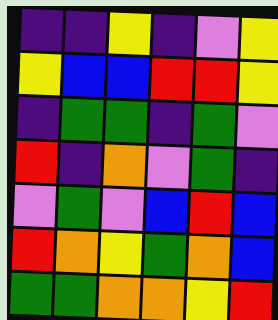[["indigo", "indigo", "yellow", "indigo", "violet", "yellow"], ["yellow", "blue", "blue", "red", "red", "yellow"], ["indigo", "green", "green", "indigo", "green", "violet"], ["red", "indigo", "orange", "violet", "green", "indigo"], ["violet", "green", "violet", "blue", "red", "blue"], ["red", "orange", "yellow", "green", "orange", "blue"], ["green", "green", "orange", "orange", "yellow", "red"]]